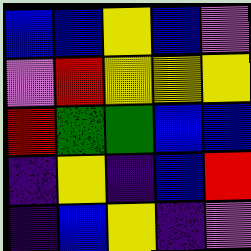[["blue", "blue", "yellow", "blue", "violet"], ["violet", "red", "yellow", "yellow", "yellow"], ["red", "green", "green", "blue", "blue"], ["indigo", "yellow", "indigo", "blue", "red"], ["indigo", "blue", "yellow", "indigo", "violet"]]